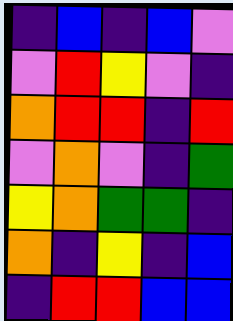[["indigo", "blue", "indigo", "blue", "violet"], ["violet", "red", "yellow", "violet", "indigo"], ["orange", "red", "red", "indigo", "red"], ["violet", "orange", "violet", "indigo", "green"], ["yellow", "orange", "green", "green", "indigo"], ["orange", "indigo", "yellow", "indigo", "blue"], ["indigo", "red", "red", "blue", "blue"]]